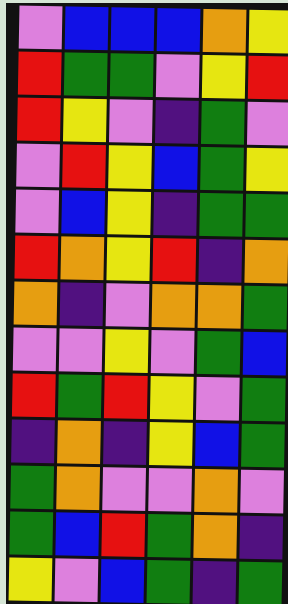[["violet", "blue", "blue", "blue", "orange", "yellow"], ["red", "green", "green", "violet", "yellow", "red"], ["red", "yellow", "violet", "indigo", "green", "violet"], ["violet", "red", "yellow", "blue", "green", "yellow"], ["violet", "blue", "yellow", "indigo", "green", "green"], ["red", "orange", "yellow", "red", "indigo", "orange"], ["orange", "indigo", "violet", "orange", "orange", "green"], ["violet", "violet", "yellow", "violet", "green", "blue"], ["red", "green", "red", "yellow", "violet", "green"], ["indigo", "orange", "indigo", "yellow", "blue", "green"], ["green", "orange", "violet", "violet", "orange", "violet"], ["green", "blue", "red", "green", "orange", "indigo"], ["yellow", "violet", "blue", "green", "indigo", "green"]]